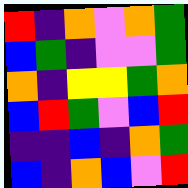[["red", "indigo", "orange", "violet", "orange", "green"], ["blue", "green", "indigo", "violet", "violet", "green"], ["orange", "indigo", "yellow", "yellow", "green", "orange"], ["blue", "red", "green", "violet", "blue", "red"], ["indigo", "indigo", "blue", "indigo", "orange", "green"], ["blue", "indigo", "orange", "blue", "violet", "red"]]